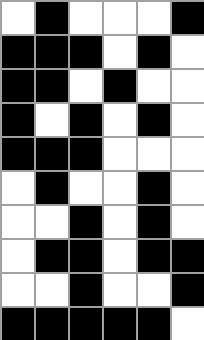[["white", "black", "white", "white", "white", "black"], ["black", "black", "black", "white", "black", "white"], ["black", "black", "white", "black", "white", "white"], ["black", "white", "black", "white", "black", "white"], ["black", "black", "black", "white", "white", "white"], ["white", "black", "white", "white", "black", "white"], ["white", "white", "black", "white", "black", "white"], ["white", "black", "black", "white", "black", "black"], ["white", "white", "black", "white", "white", "black"], ["black", "black", "black", "black", "black", "white"]]